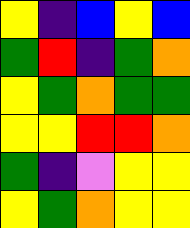[["yellow", "indigo", "blue", "yellow", "blue"], ["green", "red", "indigo", "green", "orange"], ["yellow", "green", "orange", "green", "green"], ["yellow", "yellow", "red", "red", "orange"], ["green", "indigo", "violet", "yellow", "yellow"], ["yellow", "green", "orange", "yellow", "yellow"]]